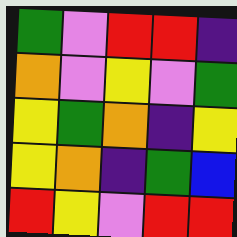[["green", "violet", "red", "red", "indigo"], ["orange", "violet", "yellow", "violet", "green"], ["yellow", "green", "orange", "indigo", "yellow"], ["yellow", "orange", "indigo", "green", "blue"], ["red", "yellow", "violet", "red", "red"]]